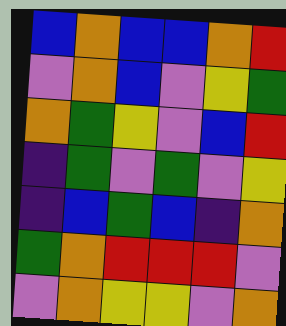[["blue", "orange", "blue", "blue", "orange", "red"], ["violet", "orange", "blue", "violet", "yellow", "green"], ["orange", "green", "yellow", "violet", "blue", "red"], ["indigo", "green", "violet", "green", "violet", "yellow"], ["indigo", "blue", "green", "blue", "indigo", "orange"], ["green", "orange", "red", "red", "red", "violet"], ["violet", "orange", "yellow", "yellow", "violet", "orange"]]